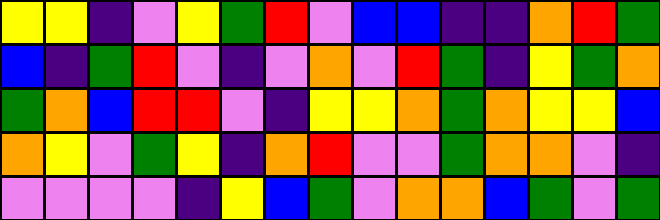[["yellow", "yellow", "indigo", "violet", "yellow", "green", "red", "violet", "blue", "blue", "indigo", "indigo", "orange", "red", "green"], ["blue", "indigo", "green", "red", "violet", "indigo", "violet", "orange", "violet", "red", "green", "indigo", "yellow", "green", "orange"], ["green", "orange", "blue", "red", "red", "violet", "indigo", "yellow", "yellow", "orange", "green", "orange", "yellow", "yellow", "blue"], ["orange", "yellow", "violet", "green", "yellow", "indigo", "orange", "red", "violet", "violet", "green", "orange", "orange", "violet", "indigo"], ["violet", "violet", "violet", "violet", "indigo", "yellow", "blue", "green", "violet", "orange", "orange", "blue", "green", "violet", "green"]]